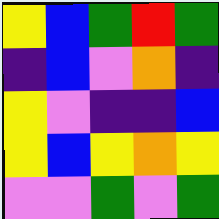[["yellow", "blue", "green", "red", "green"], ["indigo", "blue", "violet", "orange", "indigo"], ["yellow", "violet", "indigo", "indigo", "blue"], ["yellow", "blue", "yellow", "orange", "yellow"], ["violet", "violet", "green", "violet", "green"]]